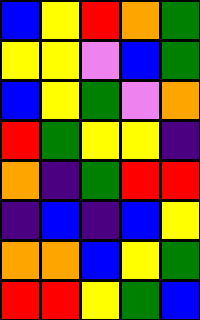[["blue", "yellow", "red", "orange", "green"], ["yellow", "yellow", "violet", "blue", "green"], ["blue", "yellow", "green", "violet", "orange"], ["red", "green", "yellow", "yellow", "indigo"], ["orange", "indigo", "green", "red", "red"], ["indigo", "blue", "indigo", "blue", "yellow"], ["orange", "orange", "blue", "yellow", "green"], ["red", "red", "yellow", "green", "blue"]]